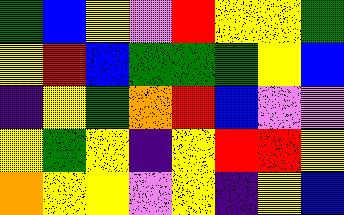[["green", "blue", "yellow", "violet", "red", "yellow", "yellow", "green"], ["yellow", "red", "blue", "green", "green", "green", "yellow", "blue"], ["indigo", "yellow", "green", "orange", "red", "blue", "violet", "violet"], ["yellow", "green", "yellow", "indigo", "yellow", "red", "red", "yellow"], ["orange", "yellow", "yellow", "violet", "yellow", "indigo", "yellow", "blue"]]